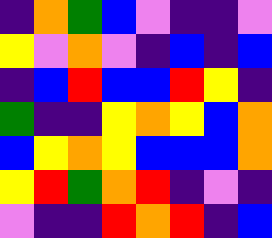[["indigo", "orange", "green", "blue", "violet", "indigo", "indigo", "violet"], ["yellow", "violet", "orange", "violet", "indigo", "blue", "indigo", "blue"], ["indigo", "blue", "red", "blue", "blue", "red", "yellow", "indigo"], ["green", "indigo", "indigo", "yellow", "orange", "yellow", "blue", "orange"], ["blue", "yellow", "orange", "yellow", "blue", "blue", "blue", "orange"], ["yellow", "red", "green", "orange", "red", "indigo", "violet", "indigo"], ["violet", "indigo", "indigo", "red", "orange", "red", "indigo", "blue"]]